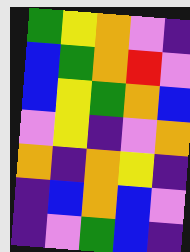[["green", "yellow", "orange", "violet", "indigo"], ["blue", "green", "orange", "red", "violet"], ["blue", "yellow", "green", "orange", "blue"], ["violet", "yellow", "indigo", "violet", "orange"], ["orange", "indigo", "orange", "yellow", "indigo"], ["indigo", "blue", "orange", "blue", "violet"], ["indigo", "violet", "green", "blue", "indigo"]]